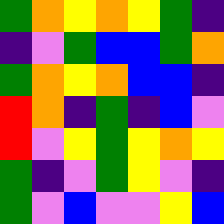[["green", "orange", "yellow", "orange", "yellow", "green", "indigo"], ["indigo", "violet", "green", "blue", "blue", "green", "orange"], ["green", "orange", "yellow", "orange", "blue", "blue", "indigo"], ["red", "orange", "indigo", "green", "indigo", "blue", "violet"], ["red", "violet", "yellow", "green", "yellow", "orange", "yellow"], ["green", "indigo", "violet", "green", "yellow", "violet", "indigo"], ["green", "violet", "blue", "violet", "violet", "yellow", "blue"]]